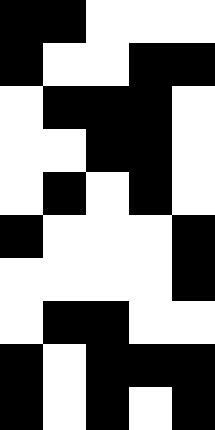[["black", "black", "white", "white", "white"], ["black", "white", "white", "black", "black"], ["white", "black", "black", "black", "white"], ["white", "white", "black", "black", "white"], ["white", "black", "white", "black", "white"], ["black", "white", "white", "white", "black"], ["white", "white", "white", "white", "black"], ["white", "black", "black", "white", "white"], ["black", "white", "black", "black", "black"], ["black", "white", "black", "white", "black"]]